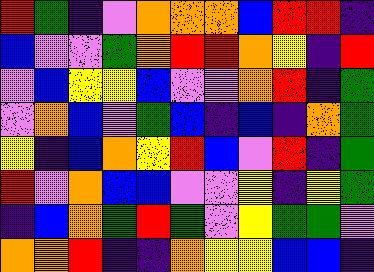[["red", "green", "indigo", "violet", "orange", "orange", "orange", "blue", "red", "red", "indigo"], ["blue", "violet", "violet", "green", "orange", "red", "red", "orange", "yellow", "indigo", "red"], ["violet", "blue", "yellow", "yellow", "blue", "violet", "violet", "orange", "red", "indigo", "green"], ["violet", "orange", "blue", "violet", "green", "blue", "indigo", "blue", "indigo", "orange", "green"], ["yellow", "indigo", "blue", "orange", "yellow", "red", "blue", "violet", "red", "indigo", "green"], ["red", "violet", "orange", "blue", "blue", "violet", "violet", "yellow", "indigo", "yellow", "green"], ["indigo", "blue", "orange", "green", "red", "green", "violet", "yellow", "green", "green", "violet"], ["orange", "orange", "red", "indigo", "indigo", "orange", "yellow", "yellow", "blue", "blue", "indigo"]]